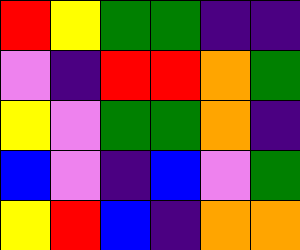[["red", "yellow", "green", "green", "indigo", "indigo"], ["violet", "indigo", "red", "red", "orange", "green"], ["yellow", "violet", "green", "green", "orange", "indigo"], ["blue", "violet", "indigo", "blue", "violet", "green"], ["yellow", "red", "blue", "indigo", "orange", "orange"]]